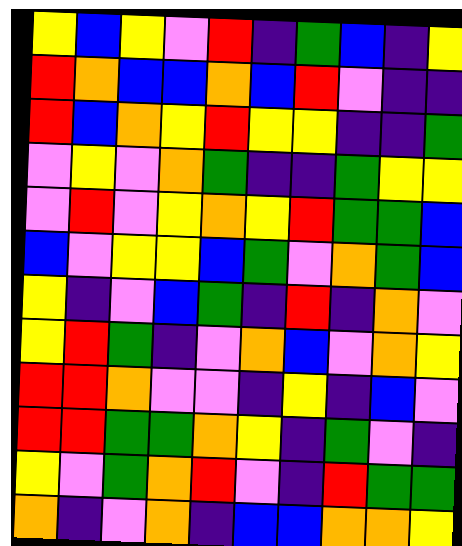[["yellow", "blue", "yellow", "violet", "red", "indigo", "green", "blue", "indigo", "yellow"], ["red", "orange", "blue", "blue", "orange", "blue", "red", "violet", "indigo", "indigo"], ["red", "blue", "orange", "yellow", "red", "yellow", "yellow", "indigo", "indigo", "green"], ["violet", "yellow", "violet", "orange", "green", "indigo", "indigo", "green", "yellow", "yellow"], ["violet", "red", "violet", "yellow", "orange", "yellow", "red", "green", "green", "blue"], ["blue", "violet", "yellow", "yellow", "blue", "green", "violet", "orange", "green", "blue"], ["yellow", "indigo", "violet", "blue", "green", "indigo", "red", "indigo", "orange", "violet"], ["yellow", "red", "green", "indigo", "violet", "orange", "blue", "violet", "orange", "yellow"], ["red", "red", "orange", "violet", "violet", "indigo", "yellow", "indigo", "blue", "violet"], ["red", "red", "green", "green", "orange", "yellow", "indigo", "green", "violet", "indigo"], ["yellow", "violet", "green", "orange", "red", "violet", "indigo", "red", "green", "green"], ["orange", "indigo", "violet", "orange", "indigo", "blue", "blue", "orange", "orange", "yellow"]]